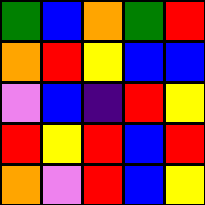[["green", "blue", "orange", "green", "red"], ["orange", "red", "yellow", "blue", "blue"], ["violet", "blue", "indigo", "red", "yellow"], ["red", "yellow", "red", "blue", "red"], ["orange", "violet", "red", "blue", "yellow"]]